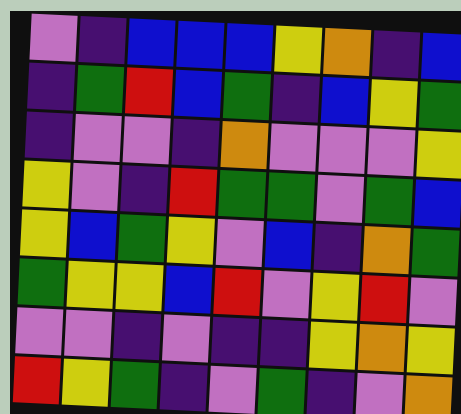[["violet", "indigo", "blue", "blue", "blue", "yellow", "orange", "indigo", "blue"], ["indigo", "green", "red", "blue", "green", "indigo", "blue", "yellow", "green"], ["indigo", "violet", "violet", "indigo", "orange", "violet", "violet", "violet", "yellow"], ["yellow", "violet", "indigo", "red", "green", "green", "violet", "green", "blue"], ["yellow", "blue", "green", "yellow", "violet", "blue", "indigo", "orange", "green"], ["green", "yellow", "yellow", "blue", "red", "violet", "yellow", "red", "violet"], ["violet", "violet", "indigo", "violet", "indigo", "indigo", "yellow", "orange", "yellow"], ["red", "yellow", "green", "indigo", "violet", "green", "indigo", "violet", "orange"]]